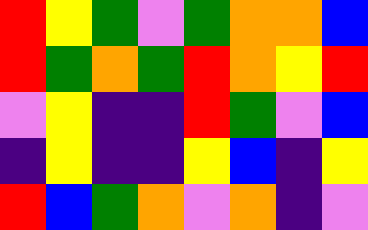[["red", "yellow", "green", "violet", "green", "orange", "orange", "blue"], ["red", "green", "orange", "green", "red", "orange", "yellow", "red"], ["violet", "yellow", "indigo", "indigo", "red", "green", "violet", "blue"], ["indigo", "yellow", "indigo", "indigo", "yellow", "blue", "indigo", "yellow"], ["red", "blue", "green", "orange", "violet", "orange", "indigo", "violet"]]